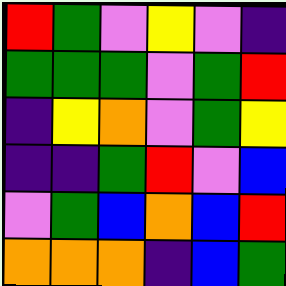[["red", "green", "violet", "yellow", "violet", "indigo"], ["green", "green", "green", "violet", "green", "red"], ["indigo", "yellow", "orange", "violet", "green", "yellow"], ["indigo", "indigo", "green", "red", "violet", "blue"], ["violet", "green", "blue", "orange", "blue", "red"], ["orange", "orange", "orange", "indigo", "blue", "green"]]